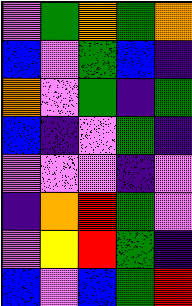[["violet", "green", "orange", "green", "orange"], ["blue", "violet", "green", "blue", "indigo"], ["orange", "violet", "green", "indigo", "green"], ["blue", "indigo", "violet", "green", "indigo"], ["violet", "violet", "violet", "indigo", "violet"], ["indigo", "orange", "red", "green", "violet"], ["violet", "yellow", "red", "green", "indigo"], ["blue", "violet", "blue", "green", "red"]]